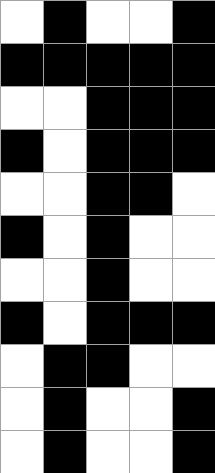[["white", "black", "white", "white", "black"], ["black", "black", "black", "black", "black"], ["white", "white", "black", "black", "black"], ["black", "white", "black", "black", "black"], ["white", "white", "black", "black", "white"], ["black", "white", "black", "white", "white"], ["white", "white", "black", "white", "white"], ["black", "white", "black", "black", "black"], ["white", "black", "black", "white", "white"], ["white", "black", "white", "white", "black"], ["white", "black", "white", "white", "black"]]